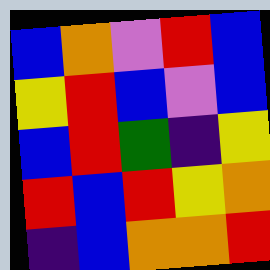[["blue", "orange", "violet", "red", "blue"], ["yellow", "red", "blue", "violet", "blue"], ["blue", "red", "green", "indigo", "yellow"], ["red", "blue", "red", "yellow", "orange"], ["indigo", "blue", "orange", "orange", "red"]]